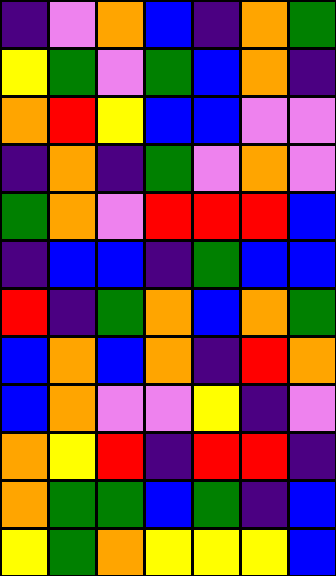[["indigo", "violet", "orange", "blue", "indigo", "orange", "green"], ["yellow", "green", "violet", "green", "blue", "orange", "indigo"], ["orange", "red", "yellow", "blue", "blue", "violet", "violet"], ["indigo", "orange", "indigo", "green", "violet", "orange", "violet"], ["green", "orange", "violet", "red", "red", "red", "blue"], ["indigo", "blue", "blue", "indigo", "green", "blue", "blue"], ["red", "indigo", "green", "orange", "blue", "orange", "green"], ["blue", "orange", "blue", "orange", "indigo", "red", "orange"], ["blue", "orange", "violet", "violet", "yellow", "indigo", "violet"], ["orange", "yellow", "red", "indigo", "red", "red", "indigo"], ["orange", "green", "green", "blue", "green", "indigo", "blue"], ["yellow", "green", "orange", "yellow", "yellow", "yellow", "blue"]]